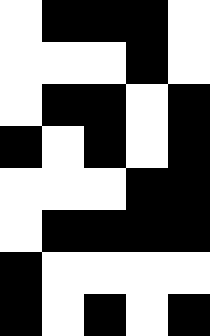[["white", "black", "black", "black", "white"], ["white", "white", "white", "black", "white"], ["white", "black", "black", "white", "black"], ["black", "white", "black", "white", "black"], ["white", "white", "white", "black", "black"], ["white", "black", "black", "black", "black"], ["black", "white", "white", "white", "white"], ["black", "white", "black", "white", "black"]]